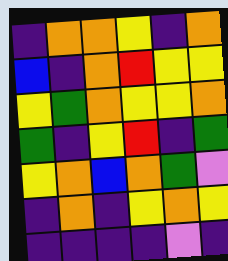[["indigo", "orange", "orange", "yellow", "indigo", "orange"], ["blue", "indigo", "orange", "red", "yellow", "yellow"], ["yellow", "green", "orange", "yellow", "yellow", "orange"], ["green", "indigo", "yellow", "red", "indigo", "green"], ["yellow", "orange", "blue", "orange", "green", "violet"], ["indigo", "orange", "indigo", "yellow", "orange", "yellow"], ["indigo", "indigo", "indigo", "indigo", "violet", "indigo"]]